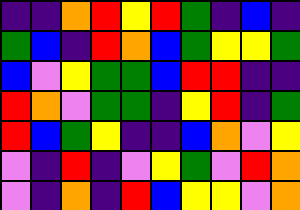[["indigo", "indigo", "orange", "red", "yellow", "red", "green", "indigo", "blue", "indigo"], ["green", "blue", "indigo", "red", "orange", "blue", "green", "yellow", "yellow", "green"], ["blue", "violet", "yellow", "green", "green", "blue", "red", "red", "indigo", "indigo"], ["red", "orange", "violet", "green", "green", "indigo", "yellow", "red", "indigo", "green"], ["red", "blue", "green", "yellow", "indigo", "indigo", "blue", "orange", "violet", "yellow"], ["violet", "indigo", "red", "indigo", "violet", "yellow", "green", "violet", "red", "orange"], ["violet", "indigo", "orange", "indigo", "red", "blue", "yellow", "yellow", "violet", "orange"]]